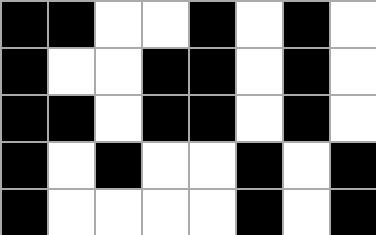[["black", "black", "white", "white", "black", "white", "black", "white"], ["black", "white", "white", "black", "black", "white", "black", "white"], ["black", "black", "white", "black", "black", "white", "black", "white"], ["black", "white", "black", "white", "white", "black", "white", "black"], ["black", "white", "white", "white", "white", "black", "white", "black"]]